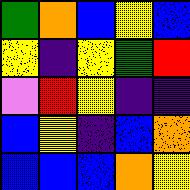[["green", "orange", "blue", "yellow", "blue"], ["yellow", "indigo", "yellow", "green", "red"], ["violet", "red", "yellow", "indigo", "indigo"], ["blue", "yellow", "indigo", "blue", "orange"], ["blue", "blue", "blue", "orange", "yellow"]]